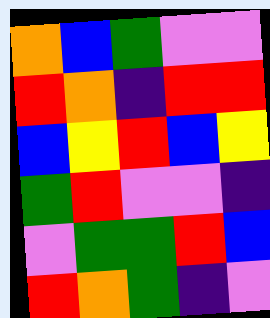[["orange", "blue", "green", "violet", "violet"], ["red", "orange", "indigo", "red", "red"], ["blue", "yellow", "red", "blue", "yellow"], ["green", "red", "violet", "violet", "indigo"], ["violet", "green", "green", "red", "blue"], ["red", "orange", "green", "indigo", "violet"]]